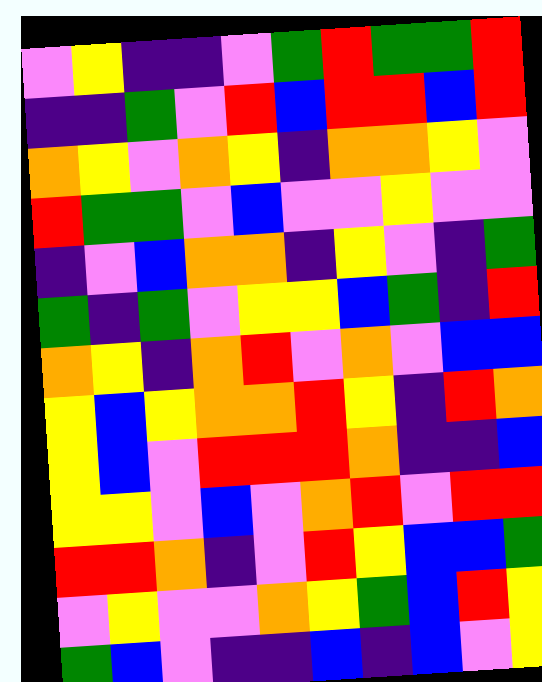[["violet", "yellow", "indigo", "indigo", "violet", "green", "red", "green", "green", "red"], ["indigo", "indigo", "green", "violet", "red", "blue", "red", "red", "blue", "red"], ["orange", "yellow", "violet", "orange", "yellow", "indigo", "orange", "orange", "yellow", "violet"], ["red", "green", "green", "violet", "blue", "violet", "violet", "yellow", "violet", "violet"], ["indigo", "violet", "blue", "orange", "orange", "indigo", "yellow", "violet", "indigo", "green"], ["green", "indigo", "green", "violet", "yellow", "yellow", "blue", "green", "indigo", "red"], ["orange", "yellow", "indigo", "orange", "red", "violet", "orange", "violet", "blue", "blue"], ["yellow", "blue", "yellow", "orange", "orange", "red", "yellow", "indigo", "red", "orange"], ["yellow", "blue", "violet", "red", "red", "red", "orange", "indigo", "indigo", "blue"], ["yellow", "yellow", "violet", "blue", "violet", "orange", "red", "violet", "red", "red"], ["red", "red", "orange", "indigo", "violet", "red", "yellow", "blue", "blue", "green"], ["violet", "yellow", "violet", "violet", "orange", "yellow", "green", "blue", "red", "yellow"], ["green", "blue", "violet", "indigo", "indigo", "blue", "indigo", "blue", "violet", "yellow"]]